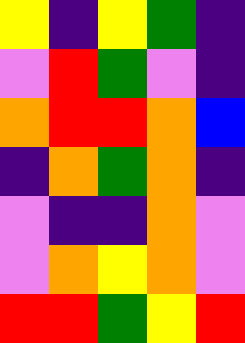[["yellow", "indigo", "yellow", "green", "indigo"], ["violet", "red", "green", "violet", "indigo"], ["orange", "red", "red", "orange", "blue"], ["indigo", "orange", "green", "orange", "indigo"], ["violet", "indigo", "indigo", "orange", "violet"], ["violet", "orange", "yellow", "orange", "violet"], ["red", "red", "green", "yellow", "red"]]